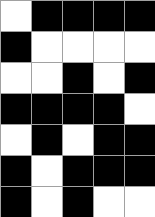[["white", "black", "black", "black", "black"], ["black", "white", "white", "white", "white"], ["white", "white", "black", "white", "black"], ["black", "black", "black", "black", "white"], ["white", "black", "white", "black", "black"], ["black", "white", "black", "black", "black"], ["black", "white", "black", "white", "white"]]